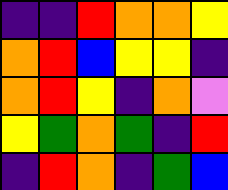[["indigo", "indigo", "red", "orange", "orange", "yellow"], ["orange", "red", "blue", "yellow", "yellow", "indigo"], ["orange", "red", "yellow", "indigo", "orange", "violet"], ["yellow", "green", "orange", "green", "indigo", "red"], ["indigo", "red", "orange", "indigo", "green", "blue"]]